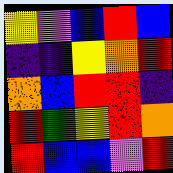[["yellow", "violet", "blue", "red", "blue"], ["indigo", "indigo", "yellow", "orange", "red"], ["orange", "blue", "red", "red", "indigo"], ["red", "green", "yellow", "red", "orange"], ["red", "blue", "blue", "violet", "red"]]